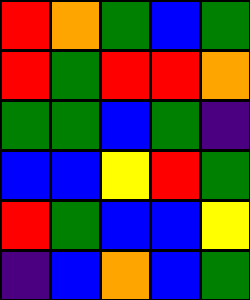[["red", "orange", "green", "blue", "green"], ["red", "green", "red", "red", "orange"], ["green", "green", "blue", "green", "indigo"], ["blue", "blue", "yellow", "red", "green"], ["red", "green", "blue", "blue", "yellow"], ["indigo", "blue", "orange", "blue", "green"]]